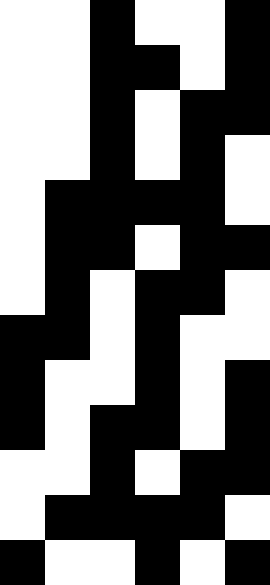[["white", "white", "black", "white", "white", "black"], ["white", "white", "black", "black", "white", "black"], ["white", "white", "black", "white", "black", "black"], ["white", "white", "black", "white", "black", "white"], ["white", "black", "black", "black", "black", "white"], ["white", "black", "black", "white", "black", "black"], ["white", "black", "white", "black", "black", "white"], ["black", "black", "white", "black", "white", "white"], ["black", "white", "white", "black", "white", "black"], ["black", "white", "black", "black", "white", "black"], ["white", "white", "black", "white", "black", "black"], ["white", "black", "black", "black", "black", "white"], ["black", "white", "white", "black", "white", "black"]]